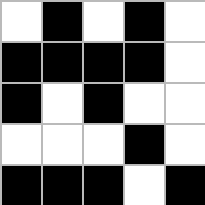[["white", "black", "white", "black", "white"], ["black", "black", "black", "black", "white"], ["black", "white", "black", "white", "white"], ["white", "white", "white", "black", "white"], ["black", "black", "black", "white", "black"]]